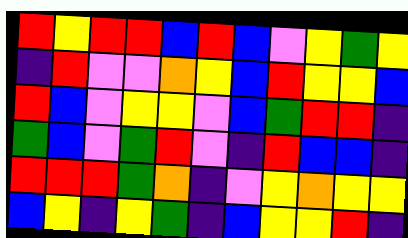[["red", "yellow", "red", "red", "blue", "red", "blue", "violet", "yellow", "green", "yellow"], ["indigo", "red", "violet", "violet", "orange", "yellow", "blue", "red", "yellow", "yellow", "blue"], ["red", "blue", "violet", "yellow", "yellow", "violet", "blue", "green", "red", "red", "indigo"], ["green", "blue", "violet", "green", "red", "violet", "indigo", "red", "blue", "blue", "indigo"], ["red", "red", "red", "green", "orange", "indigo", "violet", "yellow", "orange", "yellow", "yellow"], ["blue", "yellow", "indigo", "yellow", "green", "indigo", "blue", "yellow", "yellow", "red", "indigo"]]